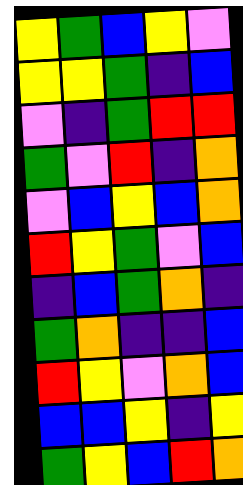[["yellow", "green", "blue", "yellow", "violet"], ["yellow", "yellow", "green", "indigo", "blue"], ["violet", "indigo", "green", "red", "red"], ["green", "violet", "red", "indigo", "orange"], ["violet", "blue", "yellow", "blue", "orange"], ["red", "yellow", "green", "violet", "blue"], ["indigo", "blue", "green", "orange", "indigo"], ["green", "orange", "indigo", "indigo", "blue"], ["red", "yellow", "violet", "orange", "blue"], ["blue", "blue", "yellow", "indigo", "yellow"], ["green", "yellow", "blue", "red", "orange"]]